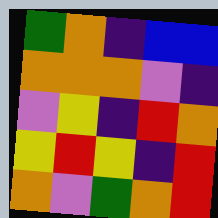[["green", "orange", "indigo", "blue", "blue"], ["orange", "orange", "orange", "violet", "indigo"], ["violet", "yellow", "indigo", "red", "orange"], ["yellow", "red", "yellow", "indigo", "red"], ["orange", "violet", "green", "orange", "red"]]